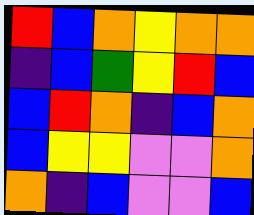[["red", "blue", "orange", "yellow", "orange", "orange"], ["indigo", "blue", "green", "yellow", "red", "blue"], ["blue", "red", "orange", "indigo", "blue", "orange"], ["blue", "yellow", "yellow", "violet", "violet", "orange"], ["orange", "indigo", "blue", "violet", "violet", "blue"]]